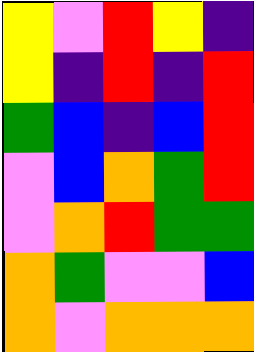[["yellow", "violet", "red", "yellow", "indigo"], ["yellow", "indigo", "red", "indigo", "red"], ["green", "blue", "indigo", "blue", "red"], ["violet", "blue", "orange", "green", "red"], ["violet", "orange", "red", "green", "green"], ["orange", "green", "violet", "violet", "blue"], ["orange", "violet", "orange", "orange", "orange"]]